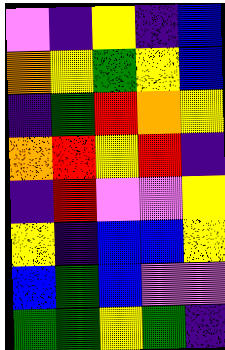[["violet", "indigo", "yellow", "indigo", "blue"], ["orange", "yellow", "green", "yellow", "blue"], ["indigo", "green", "red", "orange", "yellow"], ["orange", "red", "yellow", "red", "indigo"], ["indigo", "red", "violet", "violet", "yellow"], ["yellow", "indigo", "blue", "blue", "yellow"], ["blue", "green", "blue", "violet", "violet"], ["green", "green", "yellow", "green", "indigo"]]